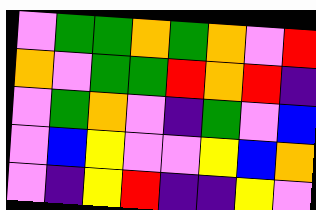[["violet", "green", "green", "orange", "green", "orange", "violet", "red"], ["orange", "violet", "green", "green", "red", "orange", "red", "indigo"], ["violet", "green", "orange", "violet", "indigo", "green", "violet", "blue"], ["violet", "blue", "yellow", "violet", "violet", "yellow", "blue", "orange"], ["violet", "indigo", "yellow", "red", "indigo", "indigo", "yellow", "violet"]]